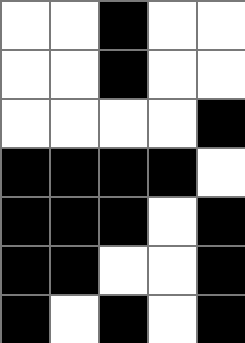[["white", "white", "black", "white", "white"], ["white", "white", "black", "white", "white"], ["white", "white", "white", "white", "black"], ["black", "black", "black", "black", "white"], ["black", "black", "black", "white", "black"], ["black", "black", "white", "white", "black"], ["black", "white", "black", "white", "black"]]